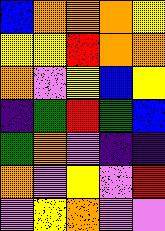[["blue", "orange", "orange", "orange", "yellow"], ["yellow", "yellow", "red", "orange", "orange"], ["orange", "violet", "yellow", "blue", "yellow"], ["indigo", "green", "red", "green", "blue"], ["green", "orange", "violet", "indigo", "indigo"], ["orange", "violet", "yellow", "violet", "red"], ["violet", "yellow", "orange", "violet", "violet"]]